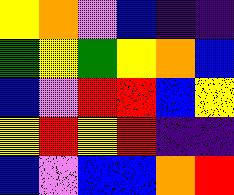[["yellow", "orange", "violet", "blue", "indigo", "indigo"], ["green", "yellow", "green", "yellow", "orange", "blue"], ["blue", "violet", "red", "red", "blue", "yellow"], ["yellow", "red", "yellow", "red", "indigo", "indigo"], ["blue", "violet", "blue", "blue", "orange", "red"]]